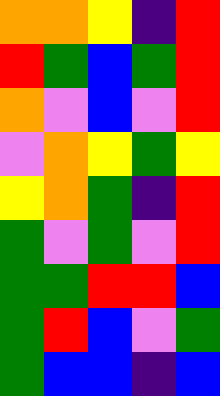[["orange", "orange", "yellow", "indigo", "red"], ["red", "green", "blue", "green", "red"], ["orange", "violet", "blue", "violet", "red"], ["violet", "orange", "yellow", "green", "yellow"], ["yellow", "orange", "green", "indigo", "red"], ["green", "violet", "green", "violet", "red"], ["green", "green", "red", "red", "blue"], ["green", "red", "blue", "violet", "green"], ["green", "blue", "blue", "indigo", "blue"]]